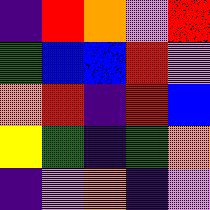[["indigo", "red", "orange", "violet", "red"], ["green", "blue", "blue", "red", "violet"], ["orange", "red", "indigo", "red", "blue"], ["yellow", "green", "indigo", "green", "orange"], ["indigo", "violet", "orange", "indigo", "violet"]]